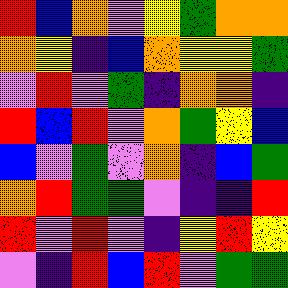[["red", "blue", "orange", "violet", "yellow", "green", "orange", "orange"], ["orange", "yellow", "indigo", "blue", "orange", "yellow", "yellow", "green"], ["violet", "red", "violet", "green", "indigo", "orange", "orange", "indigo"], ["red", "blue", "red", "violet", "orange", "green", "yellow", "blue"], ["blue", "violet", "green", "violet", "orange", "indigo", "blue", "green"], ["orange", "red", "green", "green", "violet", "indigo", "indigo", "red"], ["red", "violet", "red", "violet", "indigo", "yellow", "red", "yellow"], ["violet", "indigo", "red", "blue", "red", "violet", "green", "green"]]